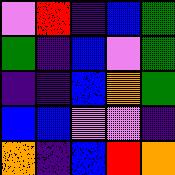[["violet", "red", "indigo", "blue", "green"], ["green", "indigo", "blue", "violet", "green"], ["indigo", "indigo", "blue", "orange", "green"], ["blue", "blue", "violet", "violet", "indigo"], ["orange", "indigo", "blue", "red", "orange"]]